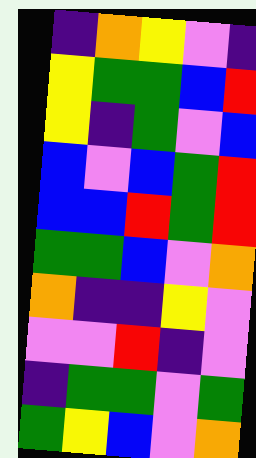[["indigo", "orange", "yellow", "violet", "indigo"], ["yellow", "green", "green", "blue", "red"], ["yellow", "indigo", "green", "violet", "blue"], ["blue", "violet", "blue", "green", "red"], ["blue", "blue", "red", "green", "red"], ["green", "green", "blue", "violet", "orange"], ["orange", "indigo", "indigo", "yellow", "violet"], ["violet", "violet", "red", "indigo", "violet"], ["indigo", "green", "green", "violet", "green"], ["green", "yellow", "blue", "violet", "orange"]]